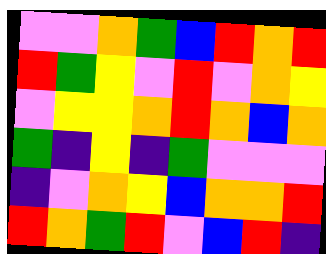[["violet", "violet", "orange", "green", "blue", "red", "orange", "red"], ["red", "green", "yellow", "violet", "red", "violet", "orange", "yellow"], ["violet", "yellow", "yellow", "orange", "red", "orange", "blue", "orange"], ["green", "indigo", "yellow", "indigo", "green", "violet", "violet", "violet"], ["indigo", "violet", "orange", "yellow", "blue", "orange", "orange", "red"], ["red", "orange", "green", "red", "violet", "blue", "red", "indigo"]]